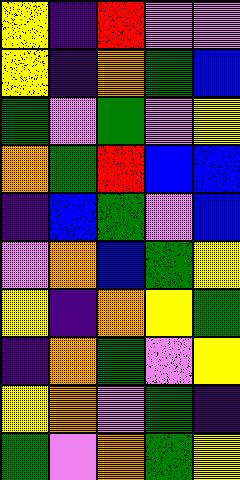[["yellow", "indigo", "red", "violet", "violet"], ["yellow", "indigo", "orange", "green", "blue"], ["green", "violet", "green", "violet", "yellow"], ["orange", "green", "red", "blue", "blue"], ["indigo", "blue", "green", "violet", "blue"], ["violet", "orange", "blue", "green", "yellow"], ["yellow", "indigo", "orange", "yellow", "green"], ["indigo", "orange", "green", "violet", "yellow"], ["yellow", "orange", "violet", "green", "indigo"], ["green", "violet", "orange", "green", "yellow"]]